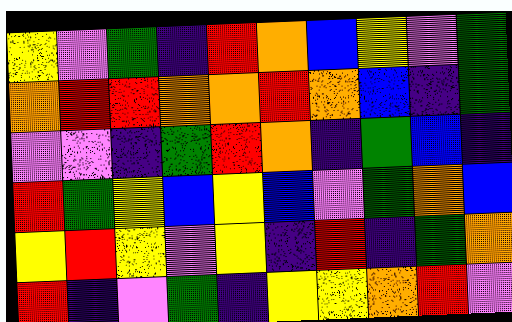[["yellow", "violet", "green", "indigo", "red", "orange", "blue", "yellow", "violet", "green"], ["orange", "red", "red", "orange", "orange", "red", "orange", "blue", "indigo", "green"], ["violet", "violet", "indigo", "green", "red", "orange", "indigo", "green", "blue", "indigo"], ["red", "green", "yellow", "blue", "yellow", "blue", "violet", "green", "orange", "blue"], ["yellow", "red", "yellow", "violet", "yellow", "indigo", "red", "indigo", "green", "orange"], ["red", "indigo", "violet", "green", "indigo", "yellow", "yellow", "orange", "red", "violet"]]